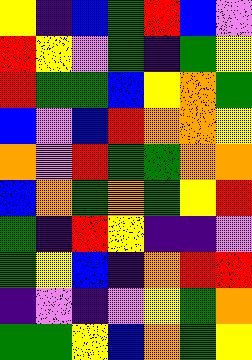[["yellow", "indigo", "blue", "green", "red", "blue", "violet"], ["red", "yellow", "violet", "green", "indigo", "green", "yellow"], ["red", "green", "green", "blue", "yellow", "orange", "green"], ["blue", "violet", "blue", "red", "orange", "orange", "yellow"], ["orange", "violet", "red", "green", "green", "orange", "orange"], ["blue", "orange", "green", "orange", "green", "yellow", "red"], ["green", "indigo", "red", "yellow", "indigo", "indigo", "violet"], ["green", "yellow", "blue", "indigo", "orange", "red", "red"], ["indigo", "violet", "indigo", "violet", "yellow", "green", "orange"], ["green", "green", "yellow", "blue", "orange", "green", "yellow"]]